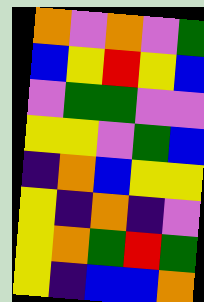[["orange", "violet", "orange", "violet", "green"], ["blue", "yellow", "red", "yellow", "blue"], ["violet", "green", "green", "violet", "violet"], ["yellow", "yellow", "violet", "green", "blue"], ["indigo", "orange", "blue", "yellow", "yellow"], ["yellow", "indigo", "orange", "indigo", "violet"], ["yellow", "orange", "green", "red", "green"], ["yellow", "indigo", "blue", "blue", "orange"]]